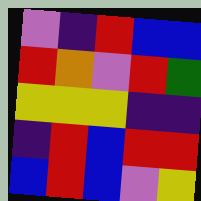[["violet", "indigo", "red", "blue", "blue"], ["red", "orange", "violet", "red", "green"], ["yellow", "yellow", "yellow", "indigo", "indigo"], ["indigo", "red", "blue", "red", "red"], ["blue", "red", "blue", "violet", "yellow"]]